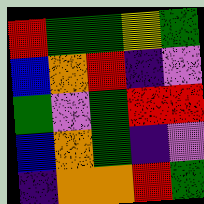[["red", "green", "green", "yellow", "green"], ["blue", "orange", "red", "indigo", "violet"], ["green", "violet", "green", "red", "red"], ["blue", "orange", "green", "indigo", "violet"], ["indigo", "orange", "orange", "red", "green"]]